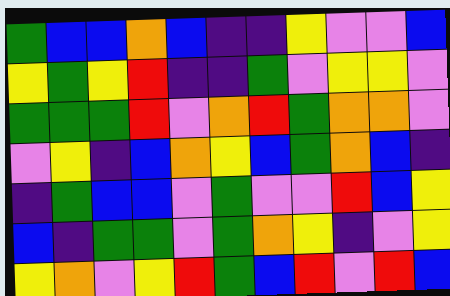[["green", "blue", "blue", "orange", "blue", "indigo", "indigo", "yellow", "violet", "violet", "blue"], ["yellow", "green", "yellow", "red", "indigo", "indigo", "green", "violet", "yellow", "yellow", "violet"], ["green", "green", "green", "red", "violet", "orange", "red", "green", "orange", "orange", "violet"], ["violet", "yellow", "indigo", "blue", "orange", "yellow", "blue", "green", "orange", "blue", "indigo"], ["indigo", "green", "blue", "blue", "violet", "green", "violet", "violet", "red", "blue", "yellow"], ["blue", "indigo", "green", "green", "violet", "green", "orange", "yellow", "indigo", "violet", "yellow"], ["yellow", "orange", "violet", "yellow", "red", "green", "blue", "red", "violet", "red", "blue"]]